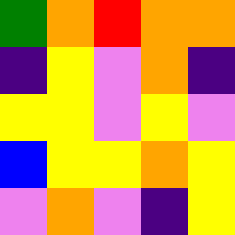[["green", "orange", "red", "orange", "orange"], ["indigo", "yellow", "violet", "orange", "indigo"], ["yellow", "yellow", "violet", "yellow", "violet"], ["blue", "yellow", "yellow", "orange", "yellow"], ["violet", "orange", "violet", "indigo", "yellow"]]